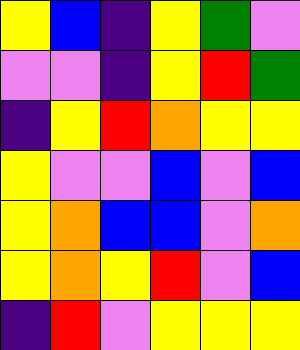[["yellow", "blue", "indigo", "yellow", "green", "violet"], ["violet", "violet", "indigo", "yellow", "red", "green"], ["indigo", "yellow", "red", "orange", "yellow", "yellow"], ["yellow", "violet", "violet", "blue", "violet", "blue"], ["yellow", "orange", "blue", "blue", "violet", "orange"], ["yellow", "orange", "yellow", "red", "violet", "blue"], ["indigo", "red", "violet", "yellow", "yellow", "yellow"]]